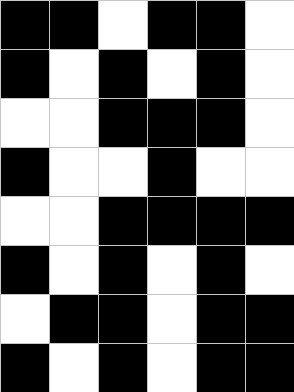[["black", "black", "white", "black", "black", "white"], ["black", "white", "black", "white", "black", "white"], ["white", "white", "black", "black", "black", "white"], ["black", "white", "white", "black", "white", "white"], ["white", "white", "black", "black", "black", "black"], ["black", "white", "black", "white", "black", "white"], ["white", "black", "black", "white", "black", "black"], ["black", "white", "black", "white", "black", "black"]]